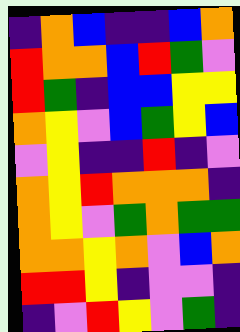[["indigo", "orange", "blue", "indigo", "indigo", "blue", "orange"], ["red", "orange", "orange", "blue", "red", "green", "violet"], ["red", "green", "indigo", "blue", "blue", "yellow", "yellow"], ["orange", "yellow", "violet", "blue", "green", "yellow", "blue"], ["violet", "yellow", "indigo", "indigo", "red", "indigo", "violet"], ["orange", "yellow", "red", "orange", "orange", "orange", "indigo"], ["orange", "yellow", "violet", "green", "orange", "green", "green"], ["orange", "orange", "yellow", "orange", "violet", "blue", "orange"], ["red", "red", "yellow", "indigo", "violet", "violet", "indigo"], ["indigo", "violet", "red", "yellow", "violet", "green", "indigo"]]